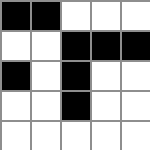[["black", "black", "white", "white", "white"], ["white", "white", "black", "black", "black"], ["black", "white", "black", "white", "white"], ["white", "white", "black", "white", "white"], ["white", "white", "white", "white", "white"]]